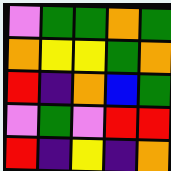[["violet", "green", "green", "orange", "green"], ["orange", "yellow", "yellow", "green", "orange"], ["red", "indigo", "orange", "blue", "green"], ["violet", "green", "violet", "red", "red"], ["red", "indigo", "yellow", "indigo", "orange"]]